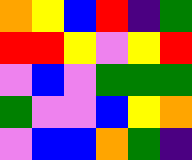[["orange", "yellow", "blue", "red", "indigo", "green"], ["red", "red", "yellow", "violet", "yellow", "red"], ["violet", "blue", "violet", "green", "green", "green"], ["green", "violet", "violet", "blue", "yellow", "orange"], ["violet", "blue", "blue", "orange", "green", "indigo"]]